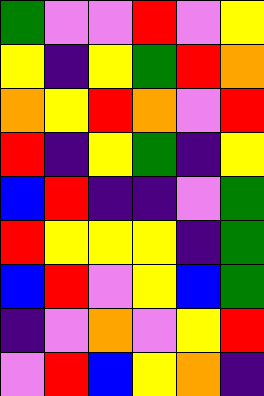[["green", "violet", "violet", "red", "violet", "yellow"], ["yellow", "indigo", "yellow", "green", "red", "orange"], ["orange", "yellow", "red", "orange", "violet", "red"], ["red", "indigo", "yellow", "green", "indigo", "yellow"], ["blue", "red", "indigo", "indigo", "violet", "green"], ["red", "yellow", "yellow", "yellow", "indigo", "green"], ["blue", "red", "violet", "yellow", "blue", "green"], ["indigo", "violet", "orange", "violet", "yellow", "red"], ["violet", "red", "blue", "yellow", "orange", "indigo"]]